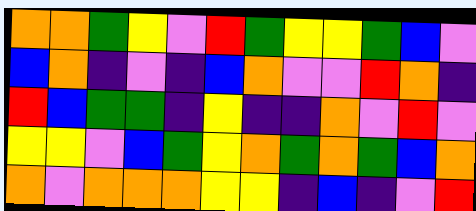[["orange", "orange", "green", "yellow", "violet", "red", "green", "yellow", "yellow", "green", "blue", "violet"], ["blue", "orange", "indigo", "violet", "indigo", "blue", "orange", "violet", "violet", "red", "orange", "indigo"], ["red", "blue", "green", "green", "indigo", "yellow", "indigo", "indigo", "orange", "violet", "red", "violet"], ["yellow", "yellow", "violet", "blue", "green", "yellow", "orange", "green", "orange", "green", "blue", "orange"], ["orange", "violet", "orange", "orange", "orange", "yellow", "yellow", "indigo", "blue", "indigo", "violet", "red"]]